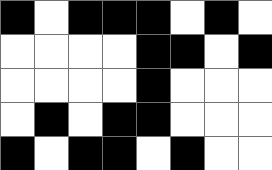[["black", "white", "black", "black", "black", "white", "black", "white"], ["white", "white", "white", "white", "black", "black", "white", "black"], ["white", "white", "white", "white", "black", "white", "white", "white"], ["white", "black", "white", "black", "black", "white", "white", "white"], ["black", "white", "black", "black", "white", "black", "white", "white"]]